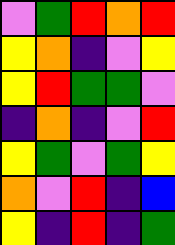[["violet", "green", "red", "orange", "red"], ["yellow", "orange", "indigo", "violet", "yellow"], ["yellow", "red", "green", "green", "violet"], ["indigo", "orange", "indigo", "violet", "red"], ["yellow", "green", "violet", "green", "yellow"], ["orange", "violet", "red", "indigo", "blue"], ["yellow", "indigo", "red", "indigo", "green"]]